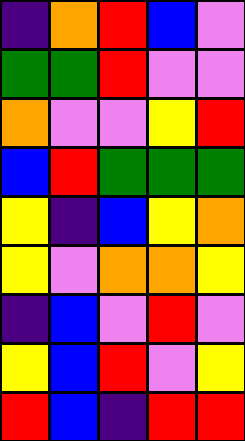[["indigo", "orange", "red", "blue", "violet"], ["green", "green", "red", "violet", "violet"], ["orange", "violet", "violet", "yellow", "red"], ["blue", "red", "green", "green", "green"], ["yellow", "indigo", "blue", "yellow", "orange"], ["yellow", "violet", "orange", "orange", "yellow"], ["indigo", "blue", "violet", "red", "violet"], ["yellow", "blue", "red", "violet", "yellow"], ["red", "blue", "indigo", "red", "red"]]